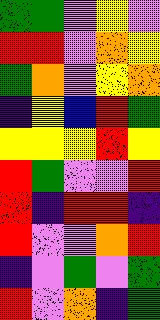[["green", "green", "violet", "yellow", "violet"], ["red", "red", "violet", "orange", "yellow"], ["green", "orange", "violet", "yellow", "orange"], ["indigo", "yellow", "blue", "red", "green"], ["yellow", "yellow", "yellow", "red", "yellow"], ["red", "green", "violet", "violet", "red"], ["red", "indigo", "red", "red", "indigo"], ["red", "violet", "violet", "orange", "red"], ["indigo", "violet", "green", "violet", "green"], ["red", "violet", "orange", "indigo", "green"]]